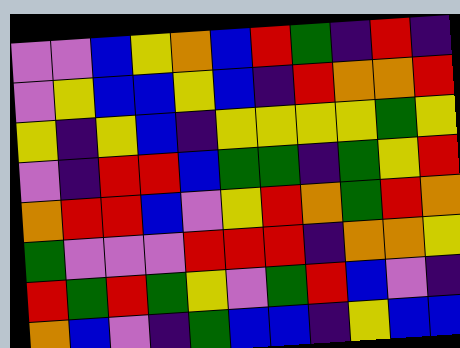[["violet", "violet", "blue", "yellow", "orange", "blue", "red", "green", "indigo", "red", "indigo"], ["violet", "yellow", "blue", "blue", "yellow", "blue", "indigo", "red", "orange", "orange", "red"], ["yellow", "indigo", "yellow", "blue", "indigo", "yellow", "yellow", "yellow", "yellow", "green", "yellow"], ["violet", "indigo", "red", "red", "blue", "green", "green", "indigo", "green", "yellow", "red"], ["orange", "red", "red", "blue", "violet", "yellow", "red", "orange", "green", "red", "orange"], ["green", "violet", "violet", "violet", "red", "red", "red", "indigo", "orange", "orange", "yellow"], ["red", "green", "red", "green", "yellow", "violet", "green", "red", "blue", "violet", "indigo"], ["orange", "blue", "violet", "indigo", "green", "blue", "blue", "indigo", "yellow", "blue", "blue"]]